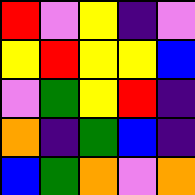[["red", "violet", "yellow", "indigo", "violet"], ["yellow", "red", "yellow", "yellow", "blue"], ["violet", "green", "yellow", "red", "indigo"], ["orange", "indigo", "green", "blue", "indigo"], ["blue", "green", "orange", "violet", "orange"]]